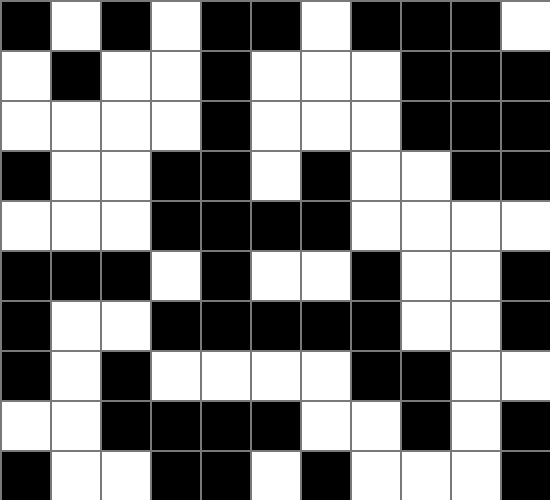[["black", "white", "black", "white", "black", "black", "white", "black", "black", "black", "white"], ["white", "black", "white", "white", "black", "white", "white", "white", "black", "black", "black"], ["white", "white", "white", "white", "black", "white", "white", "white", "black", "black", "black"], ["black", "white", "white", "black", "black", "white", "black", "white", "white", "black", "black"], ["white", "white", "white", "black", "black", "black", "black", "white", "white", "white", "white"], ["black", "black", "black", "white", "black", "white", "white", "black", "white", "white", "black"], ["black", "white", "white", "black", "black", "black", "black", "black", "white", "white", "black"], ["black", "white", "black", "white", "white", "white", "white", "black", "black", "white", "white"], ["white", "white", "black", "black", "black", "black", "white", "white", "black", "white", "black"], ["black", "white", "white", "black", "black", "white", "black", "white", "white", "white", "black"]]